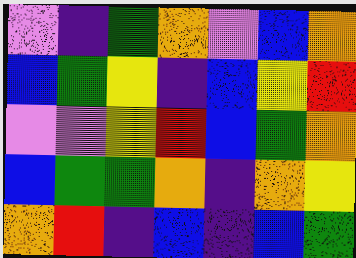[["violet", "indigo", "green", "orange", "violet", "blue", "orange"], ["blue", "green", "yellow", "indigo", "blue", "yellow", "red"], ["violet", "violet", "yellow", "red", "blue", "green", "orange"], ["blue", "green", "green", "orange", "indigo", "orange", "yellow"], ["orange", "red", "indigo", "blue", "indigo", "blue", "green"]]